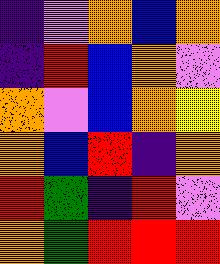[["indigo", "violet", "orange", "blue", "orange"], ["indigo", "red", "blue", "orange", "violet"], ["orange", "violet", "blue", "orange", "yellow"], ["orange", "blue", "red", "indigo", "orange"], ["red", "green", "indigo", "red", "violet"], ["orange", "green", "red", "red", "red"]]